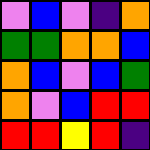[["violet", "blue", "violet", "indigo", "orange"], ["green", "green", "orange", "orange", "blue"], ["orange", "blue", "violet", "blue", "green"], ["orange", "violet", "blue", "red", "red"], ["red", "red", "yellow", "red", "indigo"]]